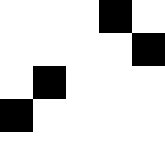[["white", "white", "white", "black", "white"], ["white", "white", "white", "white", "black"], ["white", "black", "white", "white", "white"], ["black", "white", "white", "white", "white"], ["white", "white", "white", "white", "white"]]